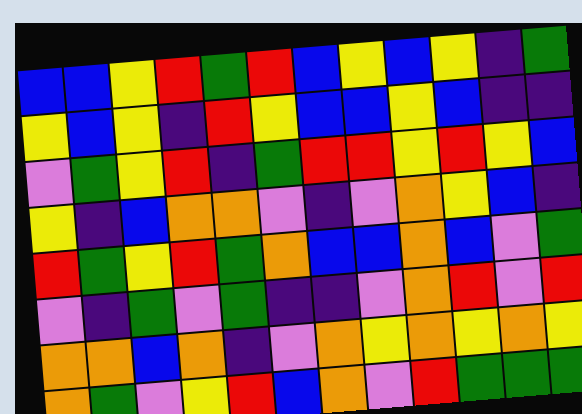[["blue", "blue", "yellow", "red", "green", "red", "blue", "yellow", "blue", "yellow", "indigo", "green"], ["yellow", "blue", "yellow", "indigo", "red", "yellow", "blue", "blue", "yellow", "blue", "indigo", "indigo"], ["violet", "green", "yellow", "red", "indigo", "green", "red", "red", "yellow", "red", "yellow", "blue"], ["yellow", "indigo", "blue", "orange", "orange", "violet", "indigo", "violet", "orange", "yellow", "blue", "indigo"], ["red", "green", "yellow", "red", "green", "orange", "blue", "blue", "orange", "blue", "violet", "green"], ["violet", "indigo", "green", "violet", "green", "indigo", "indigo", "violet", "orange", "red", "violet", "red"], ["orange", "orange", "blue", "orange", "indigo", "violet", "orange", "yellow", "orange", "yellow", "orange", "yellow"], ["orange", "green", "violet", "yellow", "red", "blue", "orange", "violet", "red", "green", "green", "green"]]